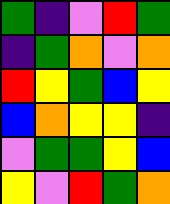[["green", "indigo", "violet", "red", "green"], ["indigo", "green", "orange", "violet", "orange"], ["red", "yellow", "green", "blue", "yellow"], ["blue", "orange", "yellow", "yellow", "indigo"], ["violet", "green", "green", "yellow", "blue"], ["yellow", "violet", "red", "green", "orange"]]